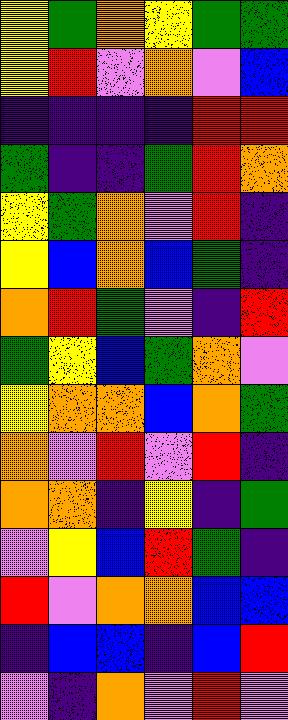[["yellow", "green", "orange", "yellow", "green", "green"], ["yellow", "red", "violet", "orange", "violet", "blue"], ["indigo", "indigo", "indigo", "indigo", "red", "red"], ["green", "indigo", "indigo", "green", "red", "orange"], ["yellow", "green", "orange", "violet", "red", "indigo"], ["yellow", "blue", "orange", "blue", "green", "indigo"], ["orange", "red", "green", "violet", "indigo", "red"], ["green", "yellow", "blue", "green", "orange", "violet"], ["yellow", "orange", "orange", "blue", "orange", "green"], ["orange", "violet", "red", "violet", "red", "indigo"], ["orange", "orange", "indigo", "yellow", "indigo", "green"], ["violet", "yellow", "blue", "red", "green", "indigo"], ["red", "violet", "orange", "orange", "blue", "blue"], ["indigo", "blue", "blue", "indigo", "blue", "red"], ["violet", "indigo", "orange", "violet", "red", "violet"]]